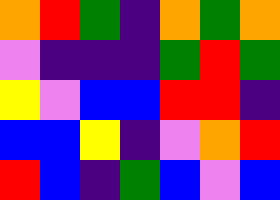[["orange", "red", "green", "indigo", "orange", "green", "orange"], ["violet", "indigo", "indigo", "indigo", "green", "red", "green"], ["yellow", "violet", "blue", "blue", "red", "red", "indigo"], ["blue", "blue", "yellow", "indigo", "violet", "orange", "red"], ["red", "blue", "indigo", "green", "blue", "violet", "blue"]]